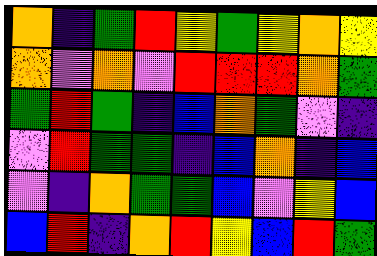[["orange", "indigo", "green", "red", "yellow", "green", "yellow", "orange", "yellow"], ["orange", "violet", "orange", "violet", "red", "red", "red", "orange", "green"], ["green", "red", "green", "indigo", "blue", "orange", "green", "violet", "indigo"], ["violet", "red", "green", "green", "indigo", "blue", "orange", "indigo", "blue"], ["violet", "indigo", "orange", "green", "green", "blue", "violet", "yellow", "blue"], ["blue", "red", "indigo", "orange", "red", "yellow", "blue", "red", "green"]]